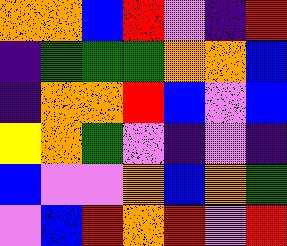[["orange", "orange", "blue", "red", "violet", "indigo", "red"], ["indigo", "green", "green", "green", "orange", "orange", "blue"], ["indigo", "orange", "orange", "red", "blue", "violet", "blue"], ["yellow", "orange", "green", "violet", "indigo", "violet", "indigo"], ["blue", "violet", "violet", "orange", "blue", "orange", "green"], ["violet", "blue", "red", "orange", "red", "violet", "red"]]